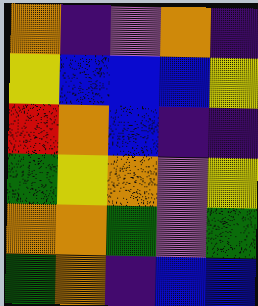[["orange", "indigo", "violet", "orange", "indigo"], ["yellow", "blue", "blue", "blue", "yellow"], ["red", "orange", "blue", "indigo", "indigo"], ["green", "yellow", "orange", "violet", "yellow"], ["orange", "orange", "green", "violet", "green"], ["green", "orange", "indigo", "blue", "blue"]]